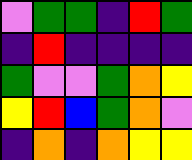[["violet", "green", "green", "indigo", "red", "green"], ["indigo", "red", "indigo", "indigo", "indigo", "indigo"], ["green", "violet", "violet", "green", "orange", "yellow"], ["yellow", "red", "blue", "green", "orange", "violet"], ["indigo", "orange", "indigo", "orange", "yellow", "yellow"]]